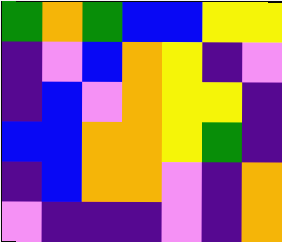[["green", "orange", "green", "blue", "blue", "yellow", "yellow"], ["indigo", "violet", "blue", "orange", "yellow", "indigo", "violet"], ["indigo", "blue", "violet", "orange", "yellow", "yellow", "indigo"], ["blue", "blue", "orange", "orange", "yellow", "green", "indigo"], ["indigo", "blue", "orange", "orange", "violet", "indigo", "orange"], ["violet", "indigo", "indigo", "indigo", "violet", "indigo", "orange"]]